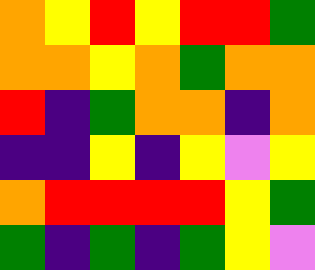[["orange", "yellow", "red", "yellow", "red", "red", "green"], ["orange", "orange", "yellow", "orange", "green", "orange", "orange"], ["red", "indigo", "green", "orange", "orange", "indigo", "orange"], ["indigo", "indigo", "yellow", "indigo", "yellow", "violet", "yellow"], ["orange", "red", "red", "red", "red", "yellow", "green"], ["green", "indigo", "green", "indigo", "green", "yellow", "violet"]]